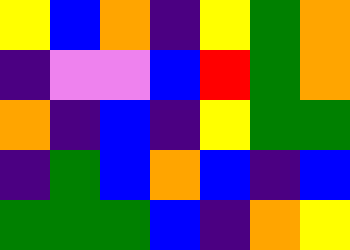[["yellow", "blue", "orange", "indigo", "yellow", "green", "orange"], ["indigo", "violet", "violet", "blue", "red", "green", "orange"], ["orange", "indigo", "blue", "indigo", "yellow", "green", "green"], ["indigo", "green", "blue", "orange", "blue", "indigo", "blue"], ["green", "green", "green", "blue", "indigo", "orange", "yellow"]]